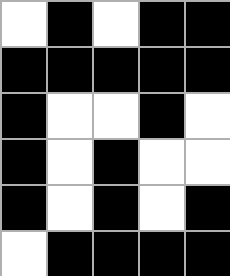[["white", "black", "white", "black", "black"], ["black", "black", "black", "black", "black"], ["black", "white", "white", "black", "white"], ["black", "white", "black", "white", "white"], ["black", "white", "black", "white", "black"], ["white", "black", "black", "black", "black"]]